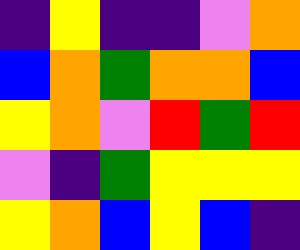[["indigo", "yellow", "indigo", "indigo", "violet", "orange"], ["blue", "orange", "green", "orange", "orange", "blue"], ["yellow", "orange", "violet", "red", "green", "red"], ["violet", "indigo", "green", "yellow", "yellow", "yellow"], ["yellow", "orange", "blue", "yellow", "blue", "indigo"]]